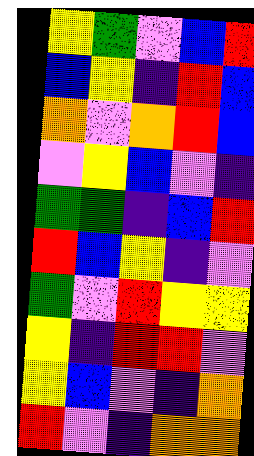[["yellow", "green", "violet", "blue", "red"], ["blue", "yellow", "indigo", "red", "blue"], ["orange", "violet", "orange", "red", "blue"], ["violet", "yellow", "blue", "violet", "indigo"], ["green", "green", "indigo", "blue", "red"], ["red", "blue", "yellow", "indigo", "violet"], ["green", "violet", "red", "yellow", "yellow"], ["yellow", "indigo", "red", "red", "violet"], ["yellow", "blue", "violet", "indigo", "orange"], ["red", "violet", "indigo", "orange", "orange"]]